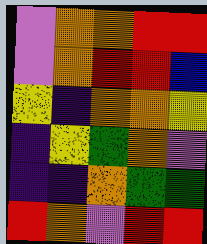[["violet", "orange", "orange", "red", "red"], ["violet", "orange", "red", "red", "blue"], ["yellow", "indigo", "orange", "orange", "yellow"], ["indigo", "yellow", "green", "orange", "violet"], ["indigo", "indigo", "orange", "green", "green"], ["red", "orange", "violet", "red", "red"]]